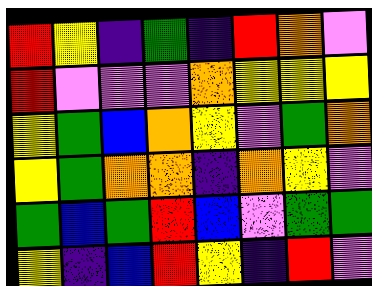[["red", "yellow", "indigo", "green", "indigo", "red", "orange", "violet"], ["red", "violet", "violet", "violet", "orange", "yellow", "yellow", "yellow"], ["yellow", "green", "blue", "orange", "yellow", "violet", "green", "orange"], ["yellow", "green", "orange", "orange", "indigo", "orange", "yellow", "violet"], ["green", "blue", "green", "red", "blue", "violet", "green", "green"], ["yellow", "indigo", "blue", "red", "yellow", "indigo", "red", "violet"]]